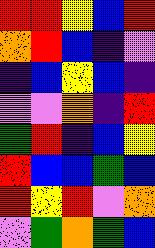[["red", "red", "yellow", "blue", "red"], ["orange", "red", "blue", "indigo", "violet"], ["indigo", "blue", "yellow", "blue", "indigo"], ["violet", "violet", "orange", "indigo", "red"], ["green", "red", "indigo", "blue", "yellow"], ["red", "blue", "blue", "green", "blue"], ["red", "yellow", "red", "violet", "orange"], ["violet", "green", "orange", "green", "blue"]]